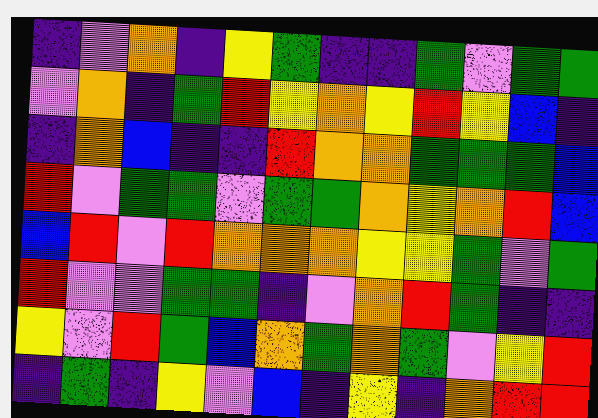[["indigo", "violet", "orange", "indigo", "yellow", "green", "indigo", "indigo", "green", "violet", "green", "green"], ["violet", "orange", "indigo", "green", "red", "yellow", "orange", "yellow", "red", "yellow", "blue", "indigo"], ["indigo", "orange", "blue", "indigo", "indigo", "red", "orange", "orange", "green", "green", "green", "blue"], ["red", "violet", "green", "green", "violet", "green", "green", "orange", "yellow", "orange", "red", "blue"], ["blue", "red", "violet", "red", "orange", "orange", "orange", "yellow", "yellow", "green", "violet", "green"], ["red", "violet", "violet", "green", "green", "indigo", "violet", "orange", "red", "green", "indigo", "indigo"], ["yellow", "violet", "red", "green", "blue", "orange", "green", "orange", "green", "violet", "yellow", "red"], ["indigo", "green", "indigo", "yellow", "violet", "blue", "indigo", "yellow", "indigo", "orange", "red", "red"]]